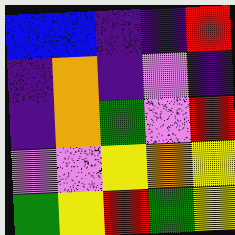[["blue", "blue", "indigo", "indigo", "red"], ["indigo", "orange", "indigo", "violet", "indigo"], ["indigo", "orange", "green", "violet", "red"], ["violet", "violet", "yellow", "orange", "yellow"], ["green", "yellow", "red", "green", "yellow"]]